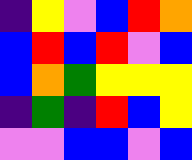[["indigo", "yellow", "violet", "blue", "red", "orange"], ["blue", "red", "blue", "red", "violet", "blue"], ["blue", "orange", "green", "yellow", "yellow", "yellow"], ["indigo", "green", "indigo", "red", "blue", "yellow"], ["violet", "violet", "blue", "blue", "violet", "blue"]]